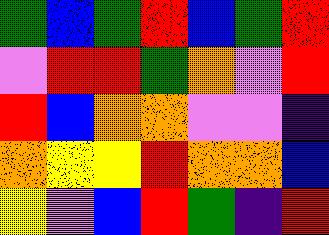[["green", "blue", "green", "red", "blue", "green", "red"], ["violet", "red", "red", "green", "orange", "violet", "red"], ["red", "blue", "orange", "orange", "violet", "violet", "indigo"], ["orange", "yellow", "yellow", "red", "orange", "orange", "blue"], ["yellow", "violet", "blue", "red", "green", "indigo", "red"]]